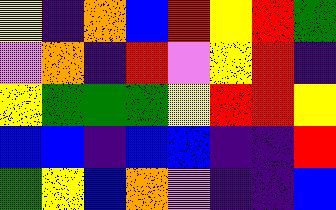[["yellow", "indigo", "orange", "blue", "red", "yellow", "red", "green"], ["violet", "orange", "indigo", "red", "violet", "yellow", "red", "indigo"], ["yellow", "green", "green", "green", "yellow", "red", "red", "yellow"], ["blue", "blue", "indigo", "blue", "blue", "indigo", "indigo", "red"], ["green", "yellow", "blue", "orange", "violet", "indigo", "indigo", "blue"]]